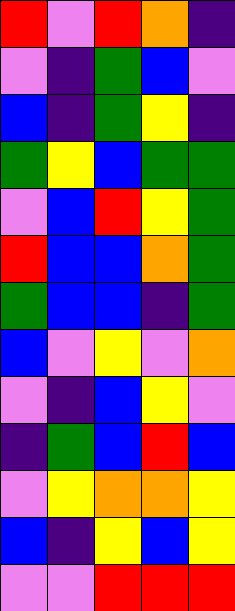[["red", "violet", "red", "orange", "indigo"], ["violet", "indigo", "green", "blue", "violet"], ["blue", "indigo", "green", "yellow", "indigo"], ["green", "yellow", "blue", "green", "green"], ["violet", "blue", "red", "yellow", "green"], ["red", "blue", "blue", "orange", "green"], ["green", "blue", "blue", "indigo", "green"], ["blue", "violet", "yellow", "violet", "orange"], ["violet", "indigo", "blue", "yellow", "violet"], ["indigo", "green", "blue", "red", "blue"], ["violet", "yellow", "orange", "orange", "yellow"], ["blue", "indigo", "yellow", "blue", "yellow"], ["violet", "violet", "red", "red", "red"]]